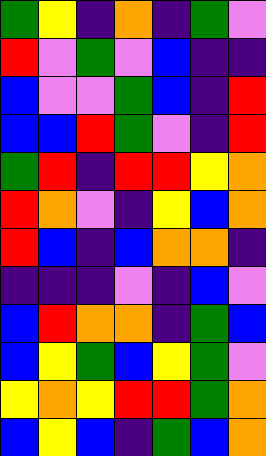[["green", "yellow", "indigo", "orange", "indigo", "green", "violet"], ["red", "violet", "green", "violet", "blue", "indigo", "indigo"], ["blue", "violet", "violet", "green", "blue", "indigo", "red"], ["blue", "blue", "red", "green", "violet", "indigo", "red"], ["green", "red", "indigo", "red", "red", "yellow", "orange"], ["red", "orange", "violet", "indigo", "yellow", "blue", "orange"], ["red", "blue", "indigo", "blue", "orange", "orange", "indigo"], ["indigo", "indigo", "indigo", "violet", "indigo", "blue", "violet"], ["blue", "red", "orange", "orange", "indigo", "green", "blue"], ["blue", "yellow", "green", "blue", "yellow", "green", "violet"], ["yellow", "orange", "yellow", "red", "red", "green", "orange"], ["blue", "yellow", "blue", "indigo", "green", "blue", "orange"]]